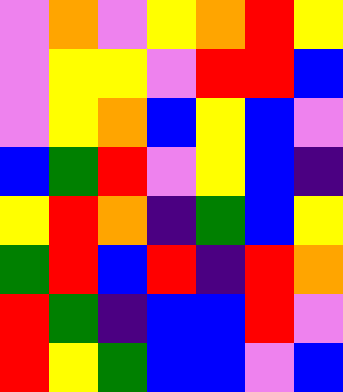[["violet", "orange", "violet", "yellow", "orange", "red", "yellow"], ["violet", "yellow", "yellow", "violet", "red", "red", "blue"], ["violet", "yellow", "orange", "blue", "yellow", "blue", "violet"], ["blue", "green", "red", "violet", "yellow", "blue", "indigo"], ["yellow", "red", "orange", "indigo", "green", "blue", "yellow"], ["green", "red", "blue", "red", "indigo", "red", "orange"], ["red", "green", "indigo", "blue", "blue", "red", "violet"], ["red", "yellow", "green", "blue", "blue", "violet", "blue"]]